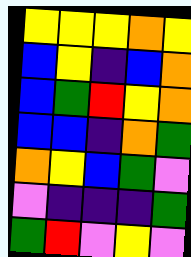[["yellow", "yellow", "yellow", "orange", "yellow"], ["blue", "yellow", "indigo", "blue", "orange"], ["blue", "green", "red", "yellow", "orange"], ["blue", "blue", "indigo", "orange", "green"], ["orange", "yellow", "blue", "green", "violet"], ["violet", "indigo", "indigo", "indigo", "green"], ["green", "red", "violet", "yellow", "violet"]]